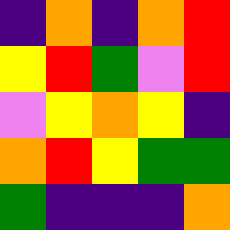[["indigo", "orange", "indigo", "orange", "red"], ["yellow", "red", "green", "violet", "red"], ["violet", "yellow", "orange", "yellow", "indigo"], ["orange", "red", "yellow", "green", "green"], ["green", "indigo", "indigo", "indigo", "orange"]]